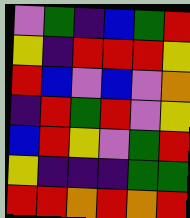[["violet", "green", "indigo", "blue", "green", "red"], ["yellow", "indigo", "red", "red", "red", "yellow"], ["red", "blue", "violet", "blue", "violet", "orange"], ["indigo", "red", "green", "red", "violet", "yellow"], ["blue", "red", "yellow", "violet", "green", "red"], ["yellow", "indigo", "indigo", "indigo", "green", "green"], ["red", "red", "orange", "red", "orange", "red"]]